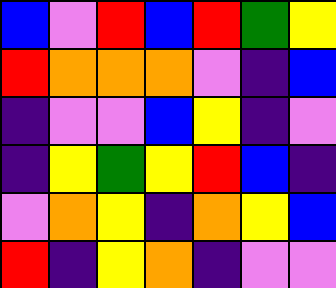[["blue", "violet", "red", "blue", "red", "green", "yellow"], ["red", "orange", "orange", "orange", "violet", "indigo", "blue"], ["indigo", "violet", "violet", "blue", "yellow", "indigo", "violet"], ["indigo", "yellow", "green", "yellow", "red", "blue", "indigo"], ["violet", "orange", "yellow", "indigo", "orange", "yellow", "blue"], ["red", "indigo", "yellow", "orange", "indigo", "violet", "violet"]]